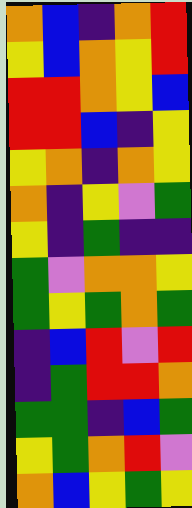[["orange", "blue", "indigo", "orange", "red"], ["yellow", "blue", "orange", "yellow", "red"], ["red", "red", "orange", "yellow", "blue"], ["red", "red", "blue", "indigo", "yellow"], ["yellow", "orange", "indigo", "orange", "yellow"], ["orange", "indigo", "yellow", "violet", "green"], ["yellow", "indigo", "green", "indigo", "indigo"], ["green", "violet", "orange", "orange", "yellow"], ["green", "yellow", "green", "orange", "green"], ["indigo", "blue", "red", "violet", "red"], ["indigo", "green", "red", "red", "orange"], ["green", "green", "indigo", "blue", "green"], ["yellow", "green", "orange", "red", "violet"], ["orange", "blue", "yellow", "green", "yellow"]]